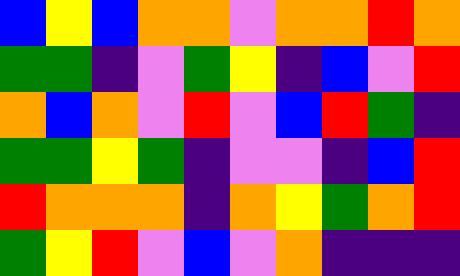[["blue", "yellow", "blue", "orange", "orange", "violet", "orange", "orange", "red", "orange"], ["green", "green", "indigo", "violet", "green", "yellow", "indigo", "blue", "violet", "red"], ["orange", "blue", "orange", "violet", "red", "violet", "blue", "red", "green", "indigo"], ["green", "green", "yellow", "green", "indigo", "violet", "violet", "indigo", "blue", "red"], ["red", "orange", "orange", "orange", "indigo", "orange", "yellow", "green", "orange", "red"], ["green", "yellow", "red", "violet", "blue", "violet", "orange", "indigo", "indigo", "indigo"]]